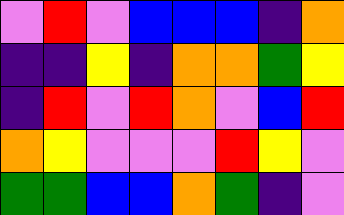[["violet", "red", "violet", "blue", "blue", "blue", "indigo", "orange"], ["indigo", "indigo", "yellow", "indigo", "orange", "orange", "green", "yellow"], ["indigo", "red", "violet", "red", "orange", "violet", "blue", "red"], ["orange", "yellow", "violet", "violet", "violet", "red", "yellow", "violet"], ["green", "green", "blue", "blue", "orange", "green", "indigo", "violet"]]